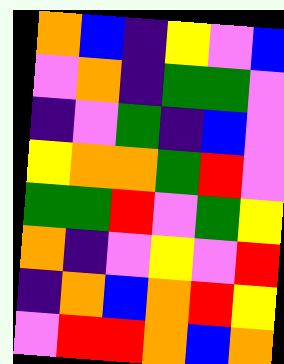[["orange", "blue", "indigo", "yellow", "violet", "blue"], ["violet", "orange", "indigo", "green", "green", "violet"], ["indigo", "violet", "green", "indigo", "blue", "violet"], ["yellow", "orange", "orange", "green", "red", "violet"], ["green", "green", "red", "violet", "green", "yellow"], ["orange", "indigo", "violet", "yellow", "violet", "red"], ["indigo", "orange", "blue", "orange", "red", "yellow"], ["violet", "red", "red", "orange", "blue", "orange"]]